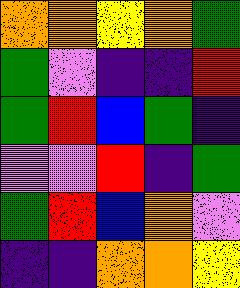[["orange", "orange", "yellow", "orange", "green"], ["green", "violet", "indigo", "indigo", "red"], ["green", "red", "blue", "green", "indigo"], ["violet", "violet", "red", "indigo", "green"], ["green", "red", "blue", "orange", "violet"], ["indigo", "indigo", "orange", "orange", "yellow"]]